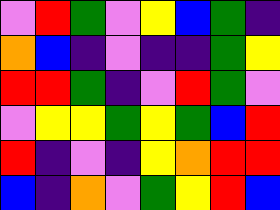[["violet", "red", "green", "violet", "yellow", "blue", "green", "indigo"], ["orange", "blue", "indigo", "violet", "indigo", "indigo", "green", "yellow"], ["red", "red", "green", "indigo", "violet", "red", "green", "violet"], ["violet", "yellow", "yellow", "green", "yellow", "green", "blue", "red"], ["red", "indigo", "violet", "indigo", "yellow", "orange", "red", "red"], ["blue", "indigo", "orange", "violet", "green", "yellow", "red", "blue"]]